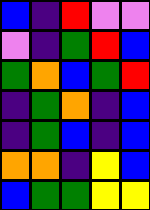[["blue", "indigo", "red", "violet", "violet"], ["violet", "indigo", "green", "red", "blue"], ["green", "orange", "blue", "green", "red"], ["indigo", "green", "orange", "indigo", "blue"], ["indigo", "green", "blue", "indigo", "blue"], ["orange", "orange", "indigo", "yellow", "blue"], ["blue", "green", "green", "yellow", "yellow"]]